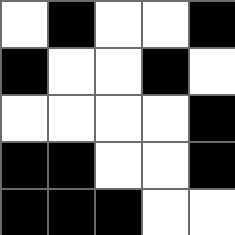[["white", "black", "white", "white", "black"], ["black", "white", "white", "black", "white"], ["white", "white", "white", "white", "black"], ["black", "black", "white", "white", "black"], ["black", "black", "black", "white", "white"]]